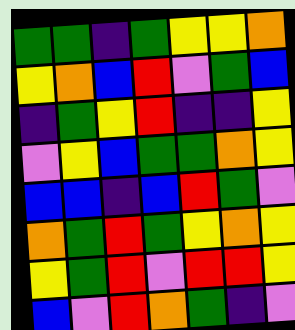[["green", "green", "indigo", "green", "yellow", "yellow", "orange"], ["yellow", "orange", "blue", "red", "violet", "green", "blue"], ["indigo", "green", "yellow", "red", "indigo", "indigo", "yellow"], ["violet", "yellow", "blue", "green", "green", "orange", "yellow"], ["blue", "blue", "indigo", "blue", "red", "green", "violet"], ["orange", "green", "red", "green", "yellow", "orange", "yellow"], ["yellow", "green", "red", "violet", "red", "red", "yellow"], ["blue", "violet", "red", "orange", "green", "indigo", "violet"]]